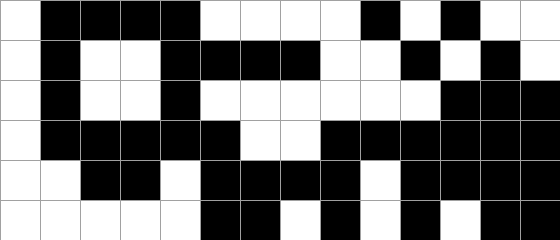[["white", "black", "black", "black", "black", "white", "white", "white", "white", "black", "white", "black", "white", "white"], ["white", "black", "white", "white", "black", "black", "black", "black", "white", "white", "black", "white", "black", "white"], ["white", "black", "white", "white", "black", "white", "white", "white", "white", "white", "white", "black", "black", "black"], ["white", "black", "black", "black", "black", "black", "white", "white", "black", "black", "black", "black", "black", "black"], ["white", "white", "black", "black", "white", "black", "black", "black", "black", "white", "black", "black", "black", "black"], ["white", "white", "white", "white", "white", "black", "black", "white", "black", "white", "black", "white", "black", "black"]]